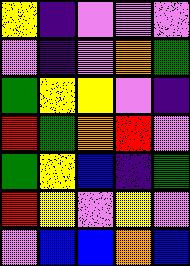[["yellow", "indigo", "violet", "violet", "violet"], ["violet", "indigo", "violet", "orange", "green"], ["green", "yellow", "yellow", "violet", "indigo"], ["red", "green", "orange", "red", "violet"], ["green", "yellow", "blue", "indigo", "green"], ["red", "yellow", "violet", "yellow", "violet"], ["violet", "blue", "blue", "orange", "blue"]]